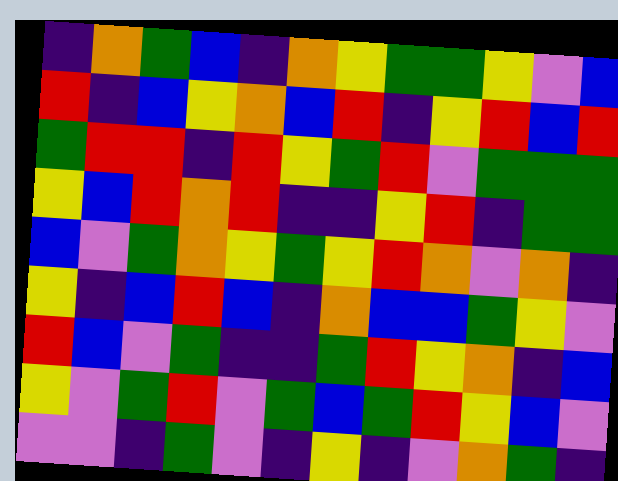[["indigo", "orange", "green", "blue", "indigo", "orange", "yellow", "green", "green", "yellow", "violet", "blue"], ["red", "indigo", "blue", "yellow", "orange", "blue", "red", "indigo", "yellow", "red", "blue", "red"], ["green", "red", "red", "indigo", "red", "yellow", "green", "red", "violet", "green", "green", "green"], ["yellow", "blue", "red", "orange", "red", "indigo", "indigo", "yellow", "red", "indigo", "green", "green"], ["blue", "violet", "green", "orange", "yellow", "green", "yellow", "red", "orange", "violet", "orange", "indigo"], ["yellow", "indigo", "blue", "red", "blue", "indigo", "orange", "blue", "blue", "green", "yellow", "violet"], ["red", "blue", "violet", "green", "indigo", "indigo", "green", "red", "yellow", "orange", "indigo", "blue"], ["yellow", "violet", "green", "red", "violet", "green", "blue", "green", "red", "yellow", "blue", "violet"], ["violet", "violet", "indigo", "green", "violet", "indigo", "yellow", "indigo", "violet", "orange", "green", "indigo"]]